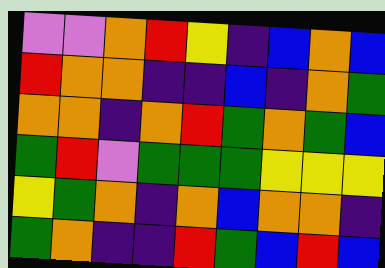[["violet", "violet", "orange", "red", "yellow", "indigo", "blue", "orange", "blue"], ["red", "orange", "orange", "indigo", "indigo", "blue", "indigo", "orange", "green"], ["orange", "orange", "indigo", "orange", "red", "green", "orange", "green", "blue"], ["green", "red", "violet", "green", "green", "green", "yellow", "yellow", "yellow"], ["yellow", "green", "orange", "indigo", "orange", "blue", "orange", "orange", "indigo"], ["green", "orange", "indigo", "indigo", "red", "green", "blue", "red", "blue"]]